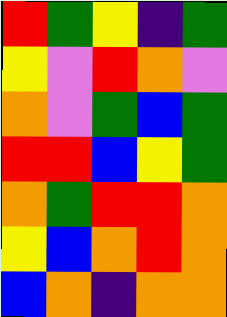[["red", "green", "yellow", "indigo", "green"], ["yellow", "violet", "red", "orange", "violet"], ["orange", "violet", "green", "blue", "green"], ["red", "red", "blue", "yellow", "green"], ["orange", "green", "red", "red", "orange"], ["yellow", "blue", "orange", "red", "orange"], ["blue", "orange", "indigo", "orange", "orange"]]